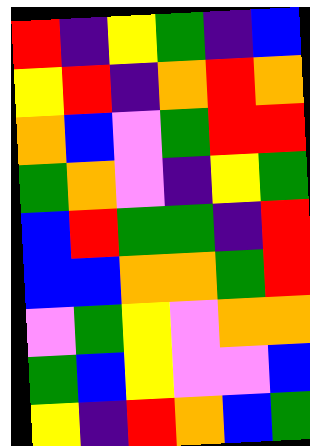[["red", "indigo", "yellow", "green", "indigo", "blue"], ["yellow", "red", "indigo", "orange", "red", "orange"], ["orange", "blue", "violet", "green", "red", "red"], ["green", "orange", "violet", "indigo", "yellow", "green"], ["blue", "red", "green", "green", "indigo", "red"], ["blue", "blue", "orange", "orange", "green", "red"], ["violet", "green", "yellow", "violet", "orange", "orange"], ["green", "blue", "yellow", "violet", "violet", "blue"], ["yellow", "indigo", "red", "orange", "blue", "green"]]